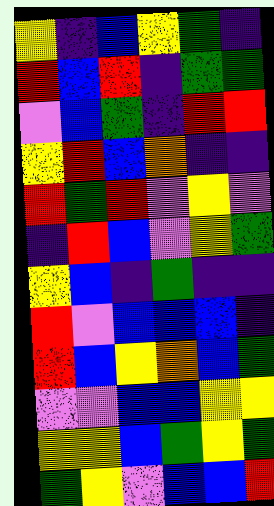[["yellow", "indigo", "blue", "yellow", "green", "indigo"], ["red", "blue", "red", "indigo", "green", "green"], ["violet", "blue", "green", "indigo", "red", "red"], ["yellow", "red", "blue", "orange", "indigo", "indigo"], ["red", "green", "red", "violet", "yellow", "violet"], ["indigo", "red", "blue", "violet", "yellow", "green"], ["yellow", "blue", "indigo", "green", "indigo", "indigo"], ["red", "violet", "blue", "blue", "blue", "indigo"], ["red", "blue", "yellow", "orange", "blue", "green"], ["violet", "violet", "blue", "blue", "yellow", "yellow"], ["yellow", "yellow", "blue", "green", "yellow", "green"], ["green", "yellow", "violet", "blue", "blue", "red"]]